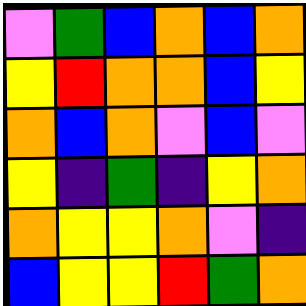[["violet", "green", "blue", "orange", "blue", "orange"], ["yellow", "red", "orange", "orange", "blue", "yellow"], ["orange", "blue", "orange", "violet", "blue", "violet"], ["yellow", "indigo", "green", "indigo", "yellow", "orange"], ["orange", "yellow", "yellow", "orange", "violet", "indigo"], ["blue", "yellow", "yellow", "red", "green", "orange"]]